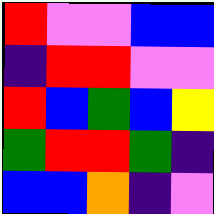[["red", "violet", "violet", "blue", "blue"], ["indigo", "red", "red", "violet", "violet"], ["red", "blue", "green", "blue", "yellow"], ["green", "red", "red", "green", "indigo"], ["blue", "blue", "orange", "indigo", "violet"]]